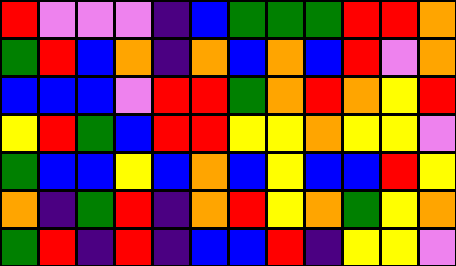[["red", "violet", "violet", "violet", "indigo", "blue", "green", "green", "green", "red", "red", "orange"], ["green", "red", "blue", "orange", "indigo", "orange", "blue", "orange", "blue", "red", "violet", "orange"], ["blue", "blue", "blue", "violet", "red", "red", "green", "orange", "red", "orange", "yellow", "red"], ["yellow", "red", "green", "blue", "red", "red", "yellow", "yellow", "orange", "yellow", "yellow", "violet"], ["green", "blue", "blue", "yellow", "blue", "orange", "blue", "yellow", "blue", "blue", "red", "yellow"], ["orange", "indigo", "green", "red", "indigo", "orange", "red", "yellow", "orange", "green", "yellow", "orange"], ["green", "red", "indigo", "red", "indigo", "blue", "blue", "red", "indigo", "yellow", "yellow", "violet"]]